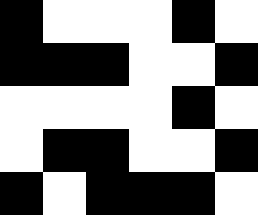[["black", "white", "white", "white", "black", "white"], ["black", "black", "black", "white", "white", "black"], ["white", "white", "white", "white", "black", "white"], ["white", "black", "black", "white", "white", "black"], ["black", "white", "black", "black", "black", "white"]]